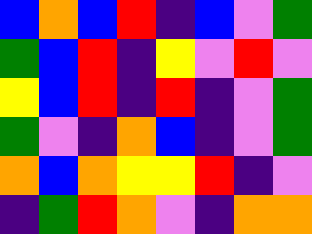[["blue", "orange", "blue", "red", "indigo", "blue", "violet", "green"], ["green", "blue", "red", "indigo", "yellow", "violet", "red", "violet"], ["yellow", "blue", "red", "indigo", "red", "indigo", "violet", "green"], ["green", "violet", "indigo", "orange", "blue", "indigo", "violet", "green"], ["orange", "blue", "orange", "yellow", "yellow", "red", "indigo", "violet"], ["indigo", "green", "red", "orange", "violet", "indigo", "orange", "orange"]]